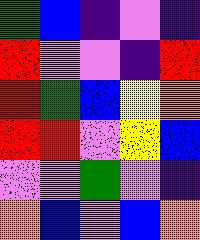[["green", "blue", "indigo", "violet", "indigo"], ["red", "violet", "violet", "indigo", "red"], ["red", "green", "blue", "yellow", "orange"], ["red", "red", "violet", "yellow", "blue"], ["violet", "violet", "green", "violet", "indigo"], ["orange", "blue", "violet", "blue", "orange"]]